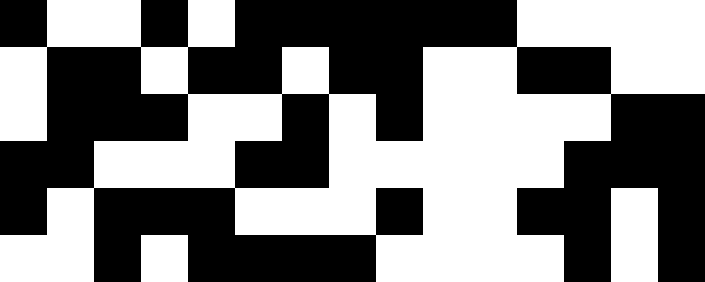[["black", "white", "white", "black", "white", "black", "black", "black", "black", "black", "black", "white", "white", "white", "white"], ["white", "black", "black", "white", "black", "black", "white", "black", "black", "white", "white", "black", "black", "white", "white"], ["white", "black", "black", "black", "white", "white", "black", "white", "black", "white", "white", "white", "white", "black", "black"], ["black", "black", "white", "white", "white", "black", "black", "white", "white", "white", "white", "white", "black", "black", "black"], ["black", "white", "black", "black", "black", "white", "white", "white", "black", "white", "white", "black", "black", "white", "black"], ["white", "white", "black", "white", "black", "black", "black", "black", "white", "white", "white", "white", "black", "white", "black"]]